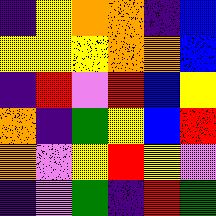[["indigo", "yellow", "orange", "orange", "indigo", "blue"], ["yellow", "yellow", "yellow", "orange", "orange", "blue"], ["indigo", "red", "violet", "red", "blue", "yellow"], ["orange", "indigo", "green", "yellow", "blue", "red"], ["orange", "violet", "yellow", "red", "yellow", "violet"], ["indigo", "violet", "green", "indigo", "red", "green"]]